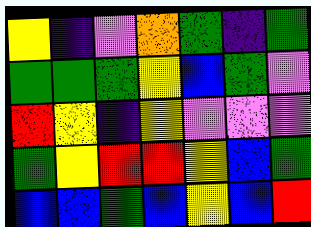[["yellow", "indigo", "violet", "orange", "green", "indigo", "green"], ["green", "green", "green", "yellow", "blue", "green", "violet"], ["red", "yellow", "indigo", "yellow", "violet", "violet", "violet"], ["green", "yellow", "red", "red", "yellow", "blue", "green"], ["blue", "blue", "green", "blue", "yellow", "blue", "red"]]